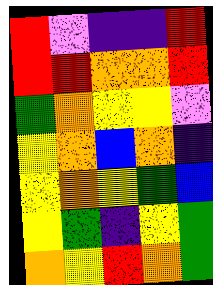[["red", "violet", "indigo", "indigo", "red"], ["red", "red", "orange", "orange", "red"], ["green", "orange", "yellow", "yellow", "violet"], ["yellow", "orange", "blue", "orange", "indigo"], ["yellow", "orange", "yellow", "green", "blue"], ["yellow", "green", "indigo", "yellow", "green"], ["orange", "yellow", "red", "orange", "green"]]